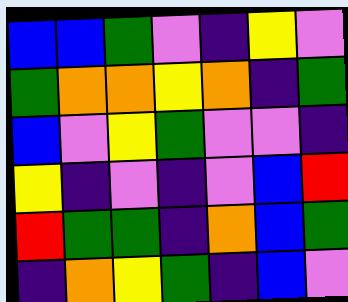[["blue", "blue", "green", "violet", "indigo", "yellow", "violet"], ["green", "orange", "orange", "yellow", "orange", "indigo", "green"], ["blue", "violet", "yellow", "green", "violet", "violet", "indigo"], ["yellow", "indigo", "violet", "indigo", "violet", "blue", "red"], ["red", "green", "green", "indigo", "orange", "blue", "green"], ["indigo", "orange", "yellow", "green", "indigo", "blue", "violet"]]